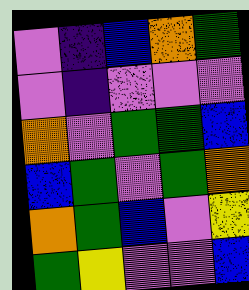[["violet", "indigo", "blue", "orange", "green"], ["violet", "indigo", "violet", "violet", "violet"], ["orange", "violet", "green", "green", "blue"], ["blue", "green", "violet", "green", "orange"], ["orange", "green", "blue", "violet", "yellow"], ["green", "yellow", "violet", "violet", "blue"]]